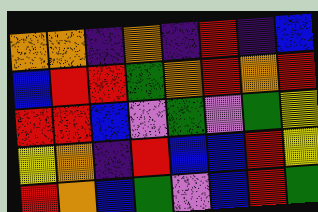[["orange", "orange", "indigo", "orange", "indigo", "red", "indigo", "blue"], ["blue", "red", "red", "green", "orange", "red", "orange", "red"], ["red", "red", "blue", "violet", "green", "violet", "green", "yellow"], ["yellow", "orange", "indigo", "red", "blue", "blue", "red", "yellow"], ["red", "orange", "blue", "green", "violet", "blue", "red", "green"]]